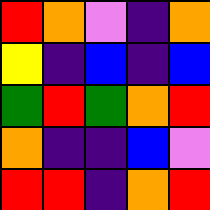[["red", "orange", "violet", "indigo", "orange"], ["yellow", "indigo", "blue", "indigo", "blue"], ["green", "red", "green", "orange", "red"], ["orange", "indigo", "indigo", "blue", "violet"], ["red", "red", "indigo", "orange", "red"]]